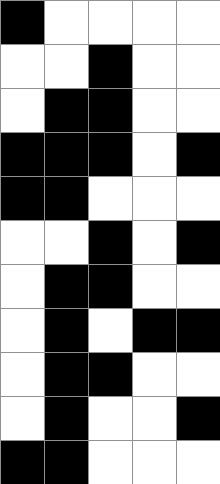[["black", "white", "white", "white", "white"], ["white", "white", "black", "white", "white"], ["white", "black", "black", "white", "white"], ["black", "black", "black", "white", "black"], ["black", "black", "white", "white", "white"], ["white", "white", "black", "white", "black"], ["white", "black", "black", "white", "white"], ["white", "black", "white", "black", "black"], ["white", "black", "black", "white", "white"], ["white", "black", "white", "white", "black"], ["black", "black", "white", "white", "white"]]